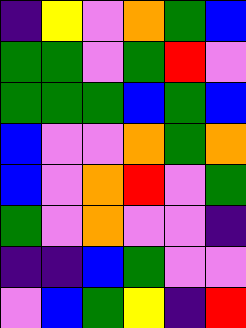[["indigo", "yellow", "violet", "orange", "green", "blue"], ["green", "green", "violet", "green", "red", "violet"], ["green", "green", "green", "blue", "green", "blue"], ["blue", "violet", "violet", "orange", "green", "orange"], ["blue", "violet", "orange", "red", "violet", "green"], ["green", "violet", "orange", "violet", "violet", "indigo"], ["indigo", "indigo", "blue", "green", "violet", "violet"], ["violet", "blue", "green", "yellow", "indigo", "red"]]